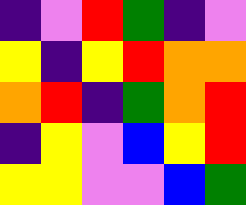[["indigo", "violet", "red", "green", "indigo", "violet"], ["yellow", "indigo", "yellow", "red", "orange", "orange"], ["orange", "red", "indigo", "green", "orange", "red"], ["indigo", "yellow", "violet", "blue", "yellow", "red"], ["yellow", "yellow", "violet", "violet", "blue", "green"]]